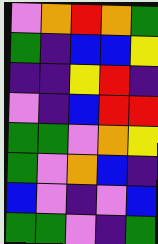[["violet", "orange", "red", "orange", "green"], ["green", "indigo", "blue", "blue", "yellow"], ["indigo", "indigo", "yellow", "red", "indigo"], ["violet", "indigo", "blue", "red", "red"], ["green", "green", "violet", "orange", "yellow"], ["green", "violet", "orange", "blue", "indigo"], ["blue", "violet", "indigo", "violet", "blue"], ["green", "green", "violet", "indigo", "green"]]